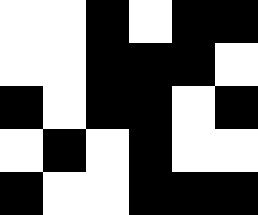[["white", "white", "black", "white", "black", "black"], ["white", "white", "black", "black", "black", "white"], ["black", "white", "black", "black", "white", "black"], ["white", "black", "white", "black", "white", "white"], ["black", "white", "white", "black", "black", "black"]]